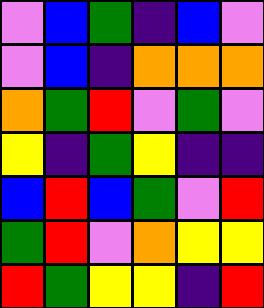[["violet", "blue", "green", "indigo", "blue", "violet"], ["violet", "blue", "indigo", "orange", "orange", "orange"], ["orange", "green", "red", "violet", "green", "violet"], ["yellow", "indigo", "green", "yellow", "indigo", "indigo"], ["blue", "red", "blue", "green", "violet", "red"], ["green", "red", "violet", "orange", "yellow", "yellow"], ["red", "green", "yellow", "yellow", "indigo", "red"]]